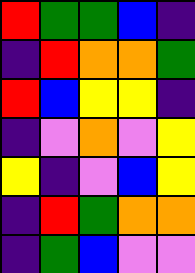[["red", "green", "green", "blue", "indigo"], ["indigo", "red", "orange", "orange", "green"], ["red", "blue", "yellow", "yellow", "indigo"], ["indigo", "violet", "orange", "violet", "yellow"], ["yellow", "indigo", "violet", "blue", "yellow"], ["indigo", "red", "green", "orange", "orange"], ["indigo", "green", "blue", "violet", "violet"]]